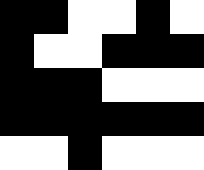[["black", "black", "white", "white", "black", "white"], ["black", "white", "white", "black", "black", "black"], ["black", "black", "black", "white", "white", "white"], ["black", "black", "black", "black", "black", "black"], ["white", "white", "black", "white", "white", "white"]]